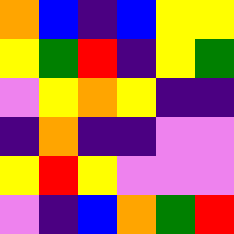[["orange", "blue", "indigo", "blue", "yellow", "yellow"], ["yellow", "green", "red", "indigo", "yellow", "green"], ["violet", "yellow", "orange", "yellow", "indigo", "indigo"], ["indigo", "orange", "indigo", "indigo", "violet", "violet"], ["yellow", "red", "yellow", "violet", "violet", "violet"], ["violet", "indigo", "blue", "orange", "green", "red"]]